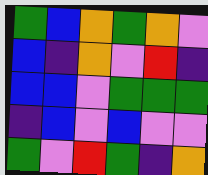[["green", "blue", "orange", "green", "orange", "violet"], ["blue", "indigo", "orange", "violet", "red", "indigo"], ["blue", "blue", "violet", "green", "green", "green"], ["indigo", "blue", "violet", "blue", "violet", "violet"], ["green", "violet", "red", "green", "indigo", "orange"]]